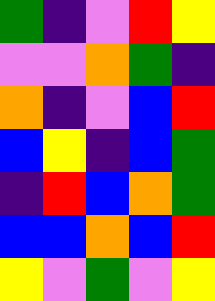[["green", "indigo", "violet", "red", "yellow"], ["violet", "violet", "orange", "green", "indigo"], ["orange", "indigo", "violet", "blue", "red"], ["blue", "yellow", "indigo", "blue", "green"], ["indigo", "red", "blue", "orange", "green"], ["blue", "blue", "orange", "blue", "red"], ["yellow", "violet", "green", "violet", "yellow"]]